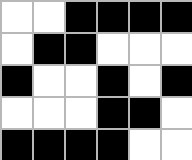[["white", "white", "black", "black", "black", "black"], ["white", "black", "black", "white", "white", "white"], ["black", "white", "white", "black", "white", "black"], ["white", "white", "white", "black", "black", "white"], ["black", "black", "black", "black", "white", "white"]]